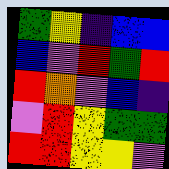[["green", "yellow", "indigo", "blue", "blue"], ["blue", "violet", "red", "green", "red"], ["red", "orange", "violet", "blue", "indigo"], ["violet", "red", "yellow", "green", "green"], ["red", "red", "yellow", "yellow", "violet"]]